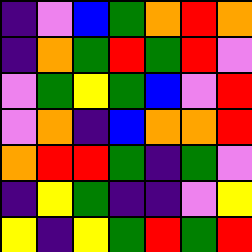[["indigo", "violet", "blue", "green", "orange", "red", "orange"], ["indigo", "orange", "green", "red", "green", "red", "violet"], ["violet", "green", "yellow", "green", "blue", "violet", "red"], ["violet", "orange", "indigo", "blue", "orange", "orange", "red"], ["orange", "red", "red", "green", "indigo", "green", "violet"], ["indigo", "yellow", "green", "indigo", "indigo", "violet", "yellow"], ["yellow", "indigo", "yellow", "green", "red", "green", "red"]]